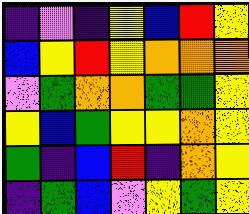[["indigo", "violet", "indigo", "yellow", "blue", "red", "yellow"], ["blue", "yellow", "red", "yellow", "orange", "orange", "orange"], ["violet", "green", "orange", "orange", "green", "green", "yellow"], ["yellow", "blue", "green", "yellow", "yellow", "orange", "yellow"], ["green", "indigo", "blue", "red", "indigo", "orange", "yellow"], ["indigo", "green", "blue", "violet", "yellow", "green", "yellow"]]